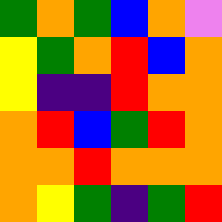[["green", "orange", "green", "blue", "orange", "violet"], ["yellow", "green", "orange", "red", "blue", "orange"], ["yellow", "indigo", "indigo", "red", "orange", "orange"], ["orange", "red", "blue", "green", "red", "orange"], ["orange", "orange", "red", "orange", "orange", "orange"], ["orange", "yellow", "green", "indigo", "green", "red"]]